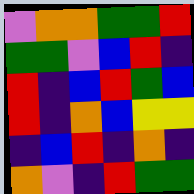[["violet", "orange", "orange", "green", "green", "red"], ["green", "green", "violet", "blue", "red", "indigo"], ["red", "indigo", "blue", "red", "green", "blue"], ["red", "indigo", "orange", "blue", "yellow", "yellow"], ["indigo", "blue", "red", "indigo", "orange", "indigo"], ["orange", "violet", "indigo", "red", "green", "green"]]